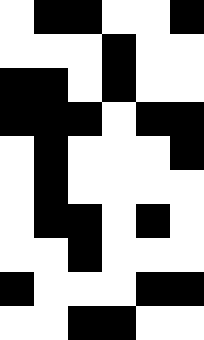[["white", "black", "black", "white", "white", "black"], ["white", "white", "white", "black", "white", "white"], ["black", "black", "white", "black", "white", "white"], ["black", "black", "black", "white", "black", "black"], ["white", "black", "white", "white", "white", "black"], ["white", "black", "white", "white", "white", "white"], ["white", "black", "black", "white", "black", "white"], ["white", "white", "black", "white", "white", "white"], ["black", "white", "white", "white", "black", "black"], ["white", "white", "black", "black", "white", "white"]]